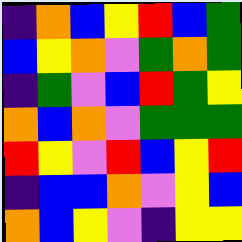[["indigo", "orange", "blue", "yellow", "red", "blue", "green"], ["blue", "yellow", "orange", "violet", "green", "orange", "green"], ["indigo", "green", "violet", "blue", "red", "green", "yellow"], ["orange", "blue", "orange", "violet", "green", "green", "green"], ["red", "yellow", "violet", "red", "blue", "yellow", "red"], ["indigo", "blue", "blue", "orange", "violet", "yellow", "blue"], ["orange", "blue", "yellow", "violet", "indigo", "yellow", "yellow"]]